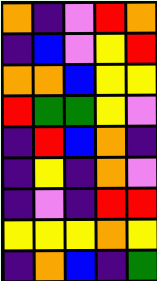[["orange", "indigo", "violet", "red", "orange"], ["indigo", "blue", "violet", "yellow", "red"], ["orange", "orange", "blue", "yellow", "yellow"], ["red", "green", "green", "yellow", "violet"], ["indigo", "red", "blue", "orange", "indigo"], ["indigo", "yellow", "indigo", "orange", "violet"], ["indigo", "violet", "indigo", "red", "red"], ["yellow", "yellow", "yellow", "orange", "yellow"], ["indigo", "orange", "blue", "indigo", "green"]]